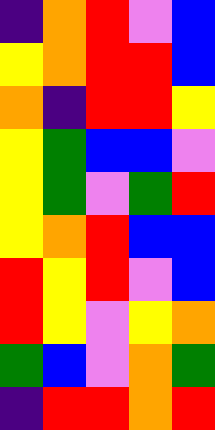[["indigo", "orange", "red", "violet", "blue"], ["yellow", "orange", "red", "red", "blue"], ["orange", "indigo", "red", "red", "yellow"], ["yellow", "green", "blue", "blue", "violet"], ["yellow", "green", "violet", "green", "red"], ["yellow", "orange", "red", "blue", "blue"], ["red", "yellow", "red", "violet", "blue"], ["red", "yellow", "violet", "yellow", "orange"], ["green", "blue", "violet", "orange", "green"], ["indigo", "red", "red", "orange", "red"]]